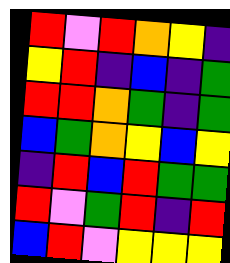[["red", "violet", "red", "orange", "yellow", "indigo"], ["yellow", "red", "indigo", "blue", "indigo", "green"], ["red", "red", "orange", "green", "indigo", "green"], ["blue", "green", "orange", "yellow", "blue", "yellow"], ["indigo", "red", "blue", "red", "green", "green"], ["red", "violet", "green", "red", "indigo", "red"], ["blue", "red", "violet", "yellow", "yellow", "yellow"]]